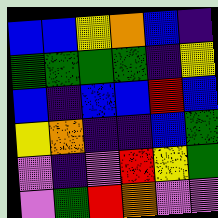[["blue", "blue", "yellow", "orange", "blue", "indigo"], ["green", "green", "green", "green", "indigo", "yellow"], ["blue", "indigo", "blue", "blue", "red", "blue"], ["yellow", "orange", "indigo", "indigo", "blue", "green"], ["violet", "indigo", "violet", "red", "yellow", "green"], ["violet", "green", "red", "orange", "violet", "violet"]]